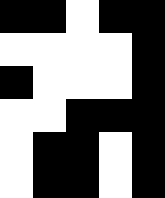[["black", "black", "white", "black", "black"], ["white", "white", "white", "white", "black"], ["black", "white", "white", "white", "black"], ["white", "white", "black", "black", "black"], ["white", "black", "black", "white", "black"], ["white", "black", "black", "white", "black"]]